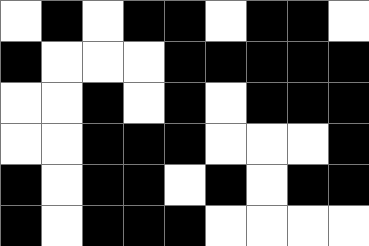[["white", "black", "white", "black", "black", "white", "black", "black", "white"], ["black", "white", "white", "white", "black", "black", "black", "black", "black"], ["white", "white", "black", "white", "black", "white", "black", "black", "black"], ["white", "white", "black", "black", "black", "white", "white", "white", "black"], ["black", "white", "black", "black", "white", "black", "white", "black", "black"], ["black", "white", "black", "black", "black", "white", "white", "white", "white"]]